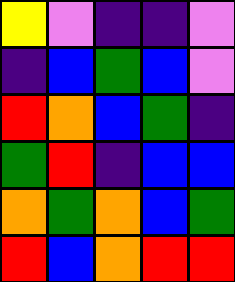[["yellow", "violet", "indigo", "indigo", "violet"], ["indigo", "blue", "green", "blue", "violet"], ["red", "orange", "blue", "green", "indigo"], ["green", "red", "indigo", "blue", "blue"], ["orange", "green", "orange", "blue", "green"], ["red", "blue", "orange", "red", "red"]]